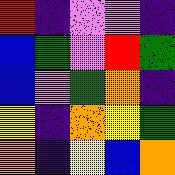[["red", "indigo", "violet", "violet", "indigo"], ["blue", "green", "violet", "red", "green"], ["blue", "violet", "green", "orange", "indigo"], ["yellow", "indigo", "orange", "yellow", "green"], ["orange", "indigo", "yellow", "blue", "orange"]]